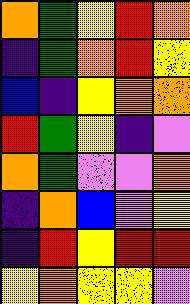[["orange", "green", "yellow", "red", "orange"], ["indigo", "green", "orange", "red", "yellow"], ["blue", "indigo", "yellow", "orange", "orange"], ["red", "green", "yellow", "indigo", "violet"], ["orange", "green", "violet", "violet", "orange"], ["indigo", "orange", "blue", "violet", "yellow"], ["indigo", "red", "yellow", "red", "red"], ["yellow", "orange", "yellow", "yellow", "violet"]]